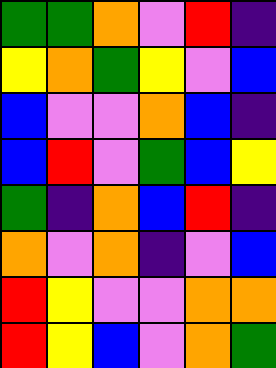[["green", "green", "orange", "violet", "red", "indigo"], ["yellow", "orange", "green", "yellow", "violet", "blue"], ["blue", "violet", "violet", "orange", "blue", "indigo"], ["blue", "red", "violet", "green", "blue", "yellow"], ["green", "indigo", "orange", "blue", "red", "indigo"], ["orange", "violet", "orange", "indigo", "violet", "blue"], ["red", "yellow", "violet", "violet", "orange", "orange"], ["red", "yellow", "blue", "violet", "orange", "green"]]